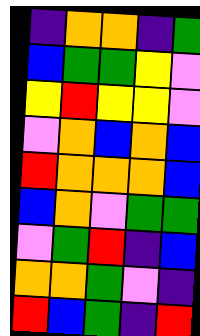[["indigo", "orange", "orange", "indigo", "green"], ["blue", "green", "green", "yellow", "violet"], ["yellow", "red", "yellow", "yellow", "violet"], ["violet", "orange", "blue", "orange", "blue"], ["red", "orange", "orange", "orange", "blue"], ["blue", "orange", "violet", "green", "green"], ["violet", "green", "red", "indigo", "blue"], ["orange", "orange", "green", "violet", "indigo"], ["red", "blue", "green", "indigo", "red"]]